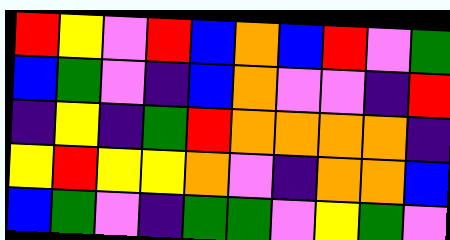[["red", "yellow", "violet", "red", "blue", "orange", "blue", "red", "violet", "green"], ["blue", "green", "violet", "indigo", "blue", "orange", "violet", "violet", "indigo", "red"], ["indigo", "yellow", "indigo", "green", "red", "orange", "orange", "orange", "orange", "indigo"], ["yellow", "red", "yellow", "yellow", "orange", "violet", "indigo", "orange", "orange", "blue"], ["blue", "green", "violet", "indigo", "green", "green", "violet", "yellow", "green", "violet"]]